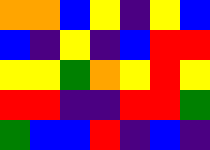[["orange", "orange", "blue", "yellow", "indigo", "yellow", "blue"], ["blue", "indigo", "yellow", "indigo", "blue", "red", "red"], ["yellow", "yellow", "green", "orange", "yellow", "red", "yellow"], ["red", "red", "indigo", "indigo", "red", "red", "green"], ["green", "blue", "blue", "red", "indigo", "blue", "indigo"]]